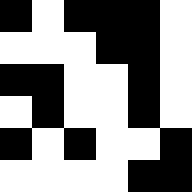[["black", "white", "black", "black", "black", "white"], ["white", "white", "white", "black", "black", "white"], ["black", "black", "white", "white", "black", "white"], ["white", "black", "white", "white", "black", "white"], ["black", "white", "black", "white", "white", "black"], ["white", "white", "white", "white", "black", "black"]]